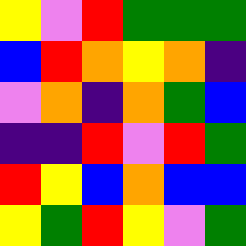[["yellow", "violet", "red", "green", "green", "green"], ["blue", "red", "orange", "yellow", "orange", "indigo"], ["violet", "orange", "indigo", "orange", "green", "blue"], ["indigo", "indigo", "red", "violet", "red", "green"], ["red", "yellow", "blue", "orange", "blue", "blue"], ["yellow", "green", "red", "yellow", "violet", "green"]]